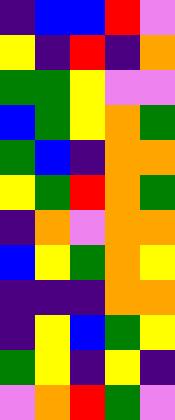[["indigo", "blue", "blue", "red", "violet"], ["yellow", "indigo", "red", "indigo", "orange"], ["green", "green", "yellow", "violet", "violet"], ["blue", "green", "yellow", "orange", "green"], ["green", "blue", "indigo", "orange", "orange"], ["yellow", "green", "red", "orange", "green"], ["indigo", "orange", "violet", "orange", "orange"], ["blue", "yellow", "green", "orange", "yellow"], ["indigo", "indigo", "indigo", "orange", "orange"], ["indigo", "yellow", "blue", "green", "yellow"], ["green", "yellow", "indigo", "yellow", "indigo"], ["violet", "orange", "red", "green", "violet"]]